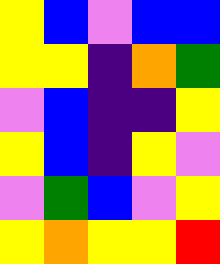[["yellow", "blue", "violet", "blue", "blue"], ["yellow", "yellow", "indigo", "orange", "green"], ["violet", "blue", "indigo", "indigo", "yellow"], ["yellow", "blue", "indigo", "yellow", "violet"], ["violet", "green", "blue", "violet", "yellow"], ["yellow", "orange", "yellow", "yellow", "red"]]